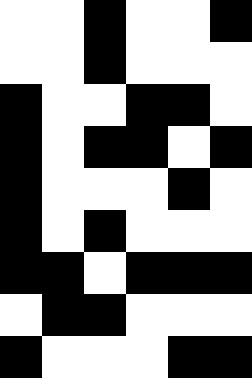[["white", "white", "black", "white", "white", "black"], ["white", "white", "black", "white", "white", "white"], ["black", "white", "white", "black", "black", "white"], ["black", "white", "black", "black", "white", "black"], ["black", "white", "white", "white", "black", "white"], ["black", "white", "black", "white", "white", "white"], ["black", "black", "white", "black", "black", "black"], ["white", "black", "black", "white", "white", "white"], ["black", "white", "white", "white", "black", "black"]]